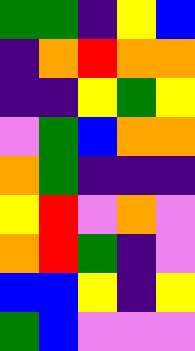[["green", "green", "indigo", "yellow", "blue"], ["indigo", "orange", "red", "orange", "orange"], ["indigo", "indigo", "yellow", "green", "yellow"], ["violet", "green", "blue", "orange", "orange"], ["orange", "green", "indigo", "indigo", "indigo"], ["yellow", "red", "violet", "orange", "violet"], ["orange", "red", "green", "indigo", "violet"], ["blue", "blue", "yellow", "indigo", "yellow"], ["green", "blue", "violet", "violet", "violet"]]